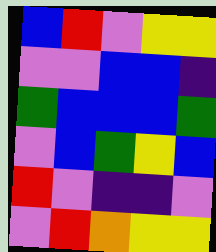[["blue", "red", "violet", "yellow", "yellow"], ["violet", "violet", "blue", "blue", "indigo"], ["green", "blue", "blue", "blue", "green"], ["violet", "blue", "green", "yellow", "blue"], ["red", "violet", "indigo", "indigo", "violet"], ["violet", "red", "orange", "yellow", "yellow"]]